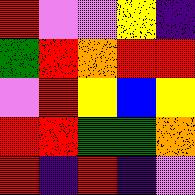[["red", "violet", "violet", "yellow", "indigo"], ["green", "red", "orange", "red", "red"], ["violet", "red", "yellow", "blue", "yellow"], ["red", "red", "green", "green", "orange"], ["red", "indigo", "red", "indigo", "violet"]]